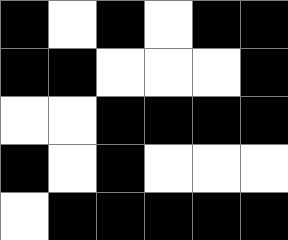[["black", "white", "black", "white", "black", "black"], ["black", "black", "white", "white", "white", "black"], ["white", "white", "black", "black", "black", "black"], ["black", "white", "black", "white", "white", "white"], ["white", "black", "black", "black", "black", "black"]]